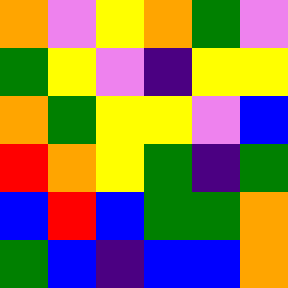[["orange", "violet", "yellow", "orange", "green", "violet"], ["green", "yellow", "violet", "indigo", "yellow", "yellow"], ["orange", "green", "yellow", "yellow", "violet", "blue"], ["red", "orange", "yellow", "green", "indigo", "green"], ["blue", "red", "blue", "green", "green", "orange"], ["green", "blue", "indigo", "blue", "blue", "orange"]]